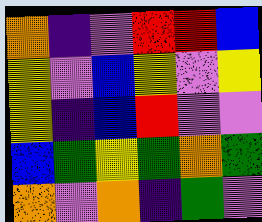[["orange", "indigo", "violet", "red", "red", "blue"], ["yellow", "violet", "blue", "yellow", "violet", "yellow"], ["yellow", "indigo", "blue", "red", "violet", "violet"], ["blue", "green", "yellow", "green", "orange", "green"], ["orange", "violet", "orange", "indigo", "green", "violet"]]